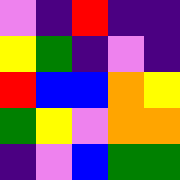[["violet", "indigo", "red", "indigo", "indigo"], ["yellow", "green", "indigo", "violet", "indigo"], ["red", "blue", "blue", "orange", "yellow"], ["green", "yellow", "violet", "orange", "orange"], ["indigo", "violet", "blue", "green", "green"]]